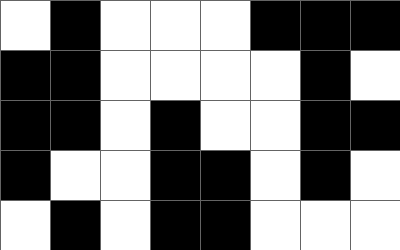[["white", "black", "white", "white", "white", "black", "black", "black"], ["black", "black", "white", "white", "white", "white", "black", "white"], ["black", "black", "white", "black", "white", "white", "black", "black"], ["black", "white", "white", "black", "black", "white", "black", "white"], ["white", "black", "white", "black", "black", "white", "white", "white"]]